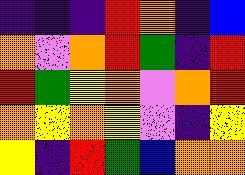[["indigo", "indigo", "indigo", "red", "orange", "indigo", "blue"], ["orange", "violet", "orange", "red", "green", "indigo", "red"], ["red", "green", "yellow", "orange", "violet", "orange", "red"], ["orange", "yellow", "orange", "yellow", "violet", "indigo", "yellow"], ["yellow", "indigo", "red", "green", "blue", "orange", "orange"]]